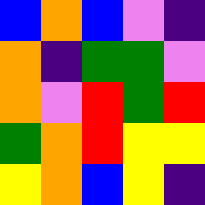[["blue", "orange", "blue", "violet", "indigo"], ["orange", "indigo", "green", "green", "violet"], ["orange", "violet", "red", "green", "red"], ["green", "orange", "red", "yellow", "yellow"], ["yellow", "orange", "blue", "yellow", "indigo"]]